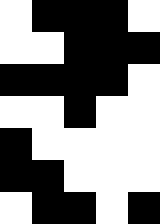[["white", "black", "black", "black", "white"], ["white", "white", "black", "black", "black"], ["black", "black", "black", "black", "white"], ["white", "white", "black", "white", "white"], ["black", "white", "white", "white", "white"], ["black", "black", "white", "white", "white"], ["white", "black", "black", "white", "black"]]